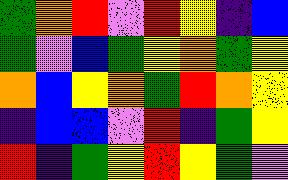[["green", "orange", "red", "violet", "red", "yellow", "indigo", "blue"], ["green", "violet", "blue", "green", "yellow", "orange", "green", "yellow"], ["orange", "blue", "yellow", "orange", "green", "red", "orange", "yellow"], ["indigo", "blue", "blue", "violet", "red", "indigo", "green", "yellow"], ["red", "indigo", "green", "yellow", "red", "yellow", "green", "violet"]]